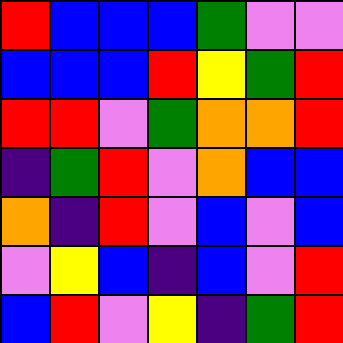[["red", "blue", "blue", "blue", "green", "violet", "violet"], ["blue", "blue", "blue", "red", "yellow", "green", "red"], ["red", "red", "violet", "green", "orange", "orange", "red"], ["indigo", "green", "red", "violet", "orange", "blue", "blue"], ["orange", "indigo", "red", "violet", "blue", "violet", "blue"], ["violet", "yellow", "blue", "indigo", "blue", "violet", "red"], ["blue", "red", "violet", "yellow", "indigo", "green", "red"]]